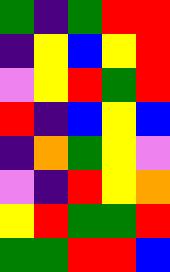[["green", "indigo", "green", "red", "red"], ["indigo", "yellow", "blue", "yellow", "red"], ["violet", "yellow", "red", "green", "red"], ["red", "indigo", "blue", "yellow", "blue"], ["indigo", "orange", "green", "yellow", "violet"], ["violet", "indigo", "red", "yellow", "orange"], ["yellow", "red", "green", "green", "red"], ["green", "green", "red", "red", "blue"]]